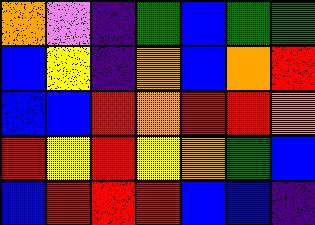[["orange", "violet", "indigo", "green", "blue", "green", "green"], ["blue", "yellow", "indigo", "orange", "blue", "orange", "red"], ["blue", "blue", "red", "orange", "red", "red", "orange"], ["red", "yellow", "red", "yellow", "orange", "green", "blue"], ["blue", "red", "red", "red", "blue", "blue", "indigo"]]